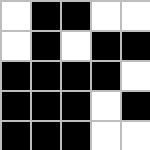[["white", "black", "black", "white", "white"], ["white", "black", "white", "black", "black"], ["black", "black", "black", "black", "white"], ["black", "black", "black", "white", "black"], ["black", "black", "black", "white", "white"]]